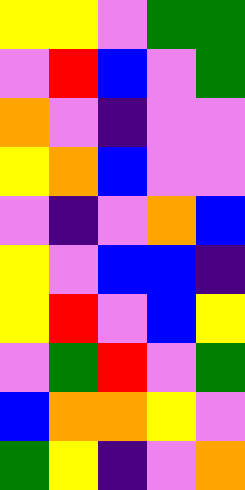[["yellow", "yellow", "violet", "green", "green"], ["violet", "red", "blue", "violet", "green"], ["orange", "violet", "indigo", "violet", "violet"], ["yellow", "orange", "blue", "violet", "violet"], ["violet", "indigo", "violet", "orange", "blue"], ["yellow", "violet", "blue", "blue", "indigo"], ["yellow", "red", "violet", "blue", "yellow"], ["violet", "green", "red", "violet", "green"], ["blue", "orange", "orange", "yellow", "violet"], ["green", "yellow", "indigo", "violet", "orange"]]